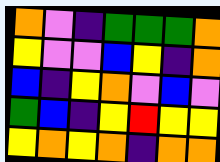[["orange", "violet", "indigo", "green", "green", "green", "orange"], ["yellow", "violet", "violet", "blue", "yellow", "indigo", "orange"], ["blue", "indigo", "yellow", "orange", "violet", "blue", "violet"], ["green", "blue", "indigo", "yellow", "red", "yellow", "yellow"], ["yellow", "orange", "yellow", "orange", "indigo", "orange", "orange"]]